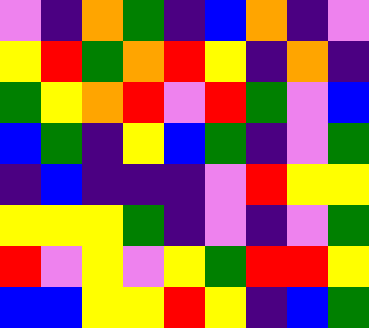[["violet", "indigo", "orange", "green", "indigo", "blue", "orange", "indigo", "violet"], ["yellow", "red", "green", "orange", "red", "yellow", "indigo", "orange", "indigo"], ["green", "yellow", "orange", "red", "violet", "red", "green", "violet", "blue"], ["blue", "green", "indigo", "yellow", "blue", "green", "indigo", "violet", "green"], ["indigo", "blue", "indigo", "indigo", "indigo", "violet", "red", "yellow", "yellow"], ["yellow", "yellow", "yellow", "green", "indigo", "violet", "indigo", "violet", "green"], ["red", "violet", "yellow", "violet", "yellow", "green", "red", "red", "yellow"], ["blue", "blue", "yellow", "yellow", "red", "yellow", "indigo", "blue", "green"]]